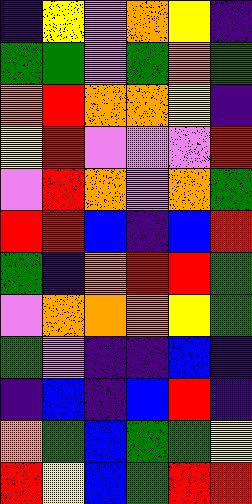[["indigo", "yellow", "violet", "orange", "yellow", "indigo"], ["green", "green", "violet", "green", "orange", "green"], ["orange", "red", "orange", "orange", "yellow", "indigo"], ["yellow", "red", "violet", "violet", "violet", "red"], ["violet", "red", "orange", "violet", "orange", "green"], ["red", "red", "blue", "indigo", "blue", "red"], ["green", "indigo", "orange", "red", "red", "green"], ["violet", "orange", "orange", "orange", "yellow", "green"], ["green", "violet", "indigo", "indigo", "blue", "indigo"], ["indigo", "blue", "indigo", "blue", "red", "indigo"], ["orange", "green", "blue", "green", "green", "yellow"], ["red", "yellow", "blue", "green", "red", "red"]]